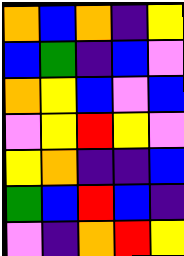[["orange", "blue", "orange", "indigo", "yellow"], ["blue", "green", "indigo", "blue", "violet"], ["orange", "yellow", "blue", "violet", "blue"], ["violet", "yellow", "red", "yellow", "violet"], ["yellow", "orange", "indigo", "indigo", "blue"], ["green", "blue", "red", "blue", "indigo"], ["violet", "indigo", "orange", "red", "yellow"]]